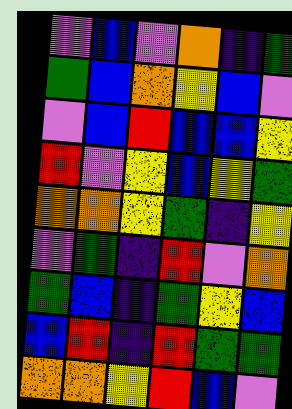[["violet", "blue", "violet", "orange", "indigo", "green"], ["green", "blue", "orange", "yellow", "blue", "violet"], ["violet", "blue", "red", "blue", "blue", "yellow"], ["red", "violet", "yellow", "blue", "yellow", "green"], ["orange", "orange", "yellow", "green", "indigo", "yellow"], ["violet", "green", "indigo", "red", "violet", "orange"], ["green", "blue", "indigo", "green", "yellow", "blue"], ["blue", "red", "indigo", "red", "green", "green"], ["orange", "orange", "yellow", "red", "blue", "violet"]]